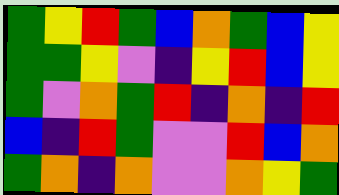[["green", "yellow", "red", "green", "blue", "orange", "green", "blue", "yellow"], ["green", "green", "yellow", "violet", "indigo", "yellow", "red", "blue", "yellow"], ["green", "violet", "orange", "green", "red", "indigo", "orange", "indigo", "red"], ["blue", "indigo", "red", "green", "violet", "violet", "red", "blue", "orange"], ["green", "orange", "indigo", "orange", "violet", "violet", "orange", "yellow", "green"]]